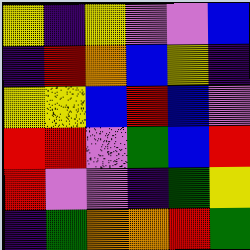[["yellow", "indigo", "yellow", "violet", "violet", "blue"], ["indigo", "red", "orange", "blue", "yellow", "indigo"], ["yellow", "yellow", "blue", "red", "blue", "violet"], ["red", "red", "violet", "green", "blue", "red"], ["red", "violet", "violet", "indigo", "green", "yellow"], ["indigo", "green", "orange", "orange", "red", "green"]]